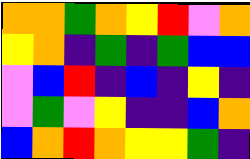[["orange", "orange", "green", "orange", "yellow", "red", "violet", "orange"], ["yellow", "orange", "indigo", "green", "indigo", "green", "blue", "blue"], ["violet", "blue", "red", "indigo", "blue", "indigo", "yellow", "indigo"], ["violet", "green", "violet", "yellow", "indigo", "indigo", "blue", "orange"], ["blue", "orange", "red", "orange", "yellow", "yellow", "green", "indigo"]]